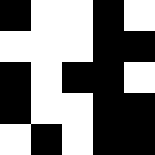[["black", "white", "white", "black", "white"], ["white", "white", "white", "black", "black"], ["black", "white", "black", "black", "white"], ["black", "white", "white", "black", "black"], ["white", "black", "white", "black", "black"]]